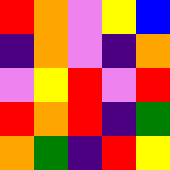[["red", "orange", "violet", "yellow", "blue"], ["indigo", "orange", "violet", "indigo", "orange"], ["violet", "yellow", "red", "violet", "red"], ["red", "orange", "red", "indigo", "green"], ["orange", "green", "indigo", "red", "yellow"]]